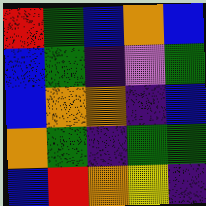[["red", "green", "blue", "orange", "blue"], ["blue", "green", "indigo", "violet", "green"], ["blue", "orange", "orange", "indigo", "blue"], ["orange", "green", "indigo", "green", "green"], ["blue", "red", "orange", "yellow", "indigo"]]